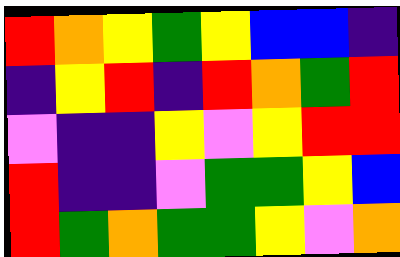[["red", "orange", "yellow", "green", "yellow", "blue", "blue", "indigo"], ["indigo", "yellow", "red", "indigo", "red", "orange", "green", "red"], ["violet", "indigo", "indigo", "yellow", "violet", "yellow", "red", "red"], ["red", "indigo", "indigo", "violet", "green", "green", "yellow", "blue"], ["red", "green", "orange", "green", "green", "yellow", "violet", "orange"]]